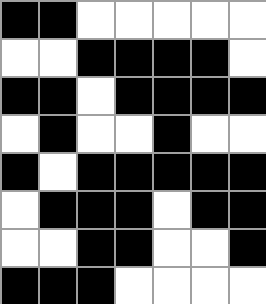[["black", "black", "white", "white", "white", "white", "white"], ["white", "white", "black", "black", "black", "black", "white"], ["black", "black", "white", "black", "black", "black", "black"], ["white", "black", "white", "white", "black", "white", "white"], ["black", "white", "black", "black", "black", "black", "black"], ["white", "black", "black", "black", "white", "black", "black"], ["white", "white", "black", "black", "white", "white", "black"], ["black", "black", "black", "white", "white", "white", "white"]]